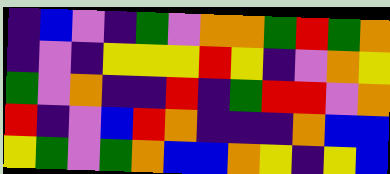[["indigo", "blue", "violet", "indigo", "green", "violet", "orange", "orange", "green", "red", "green", "orange"], ["indigo", "violet", "indigo", "yellow", "yellow", "yellow", "red", "yellow", "indigo", "violet", "orange", "yellow"], ["green", "violet", "orange", "indigo", "indigo", "red", "indigo", "green", "red", "red", "violet", "orange"], ["red", "indigo", "violet", "blue", "red", "orange", "indigo", "indigo", "indigo", "orange", "blue", "blue"], ["yellow", "green", "violet", "green", "orange", "blue", "blue", "orange", "yellow", "indigo", "yellow", "blue"]]